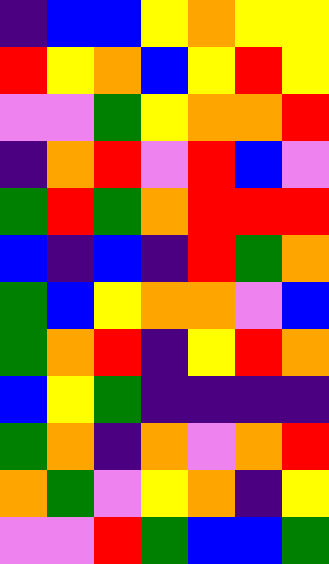[["indigo", "blue", "blue", "yellow", "orange", "yellow", "yellow"], ["red", "yellow", "orange", "blue", "yellow", "red", "yellow"], ["violet", "violet", "green", "yellow", "orange", "orange", "red"], ["indigo", "orange", "red", "violet", "red", "blue", "violet"], ["green", "red", "green", "orange", "red", "red", "red"], ["blue", "indigo", "blue", "indigo", "red", "green", "orange"], ["green", "blue", "yellow", "orange", "orange", "violet", "blue"], ["green", "orange", "red", "indigo", "yellow", "red", "orange"], ["blue", "yellow", "green", "indigo", "indigo", "indigo", "indigo"], ["green", "orange", "indigo", "orange", "violet", "orange", "red"], ["orange", "green", "violet", "yellow", "orange", "indigo", "yellow"], ["violet", "violet", "red", "green", "blue", "blue", "green"]]